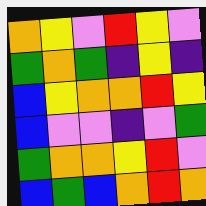[["orange", "yellow", "violet", "red", "yellow", "violet"], ["green", "orange", "green", "indigo", "yellow", "indigo"], ["blue", "yellow", "orange", "orange", "red", "yellow"], ["blue", "violet", "violet", "indigo", "violet", "green"], ["green", "orange", "orange", "yellow", "red", "violet"], ["blue", "green", "blue", "orange", "red", "orange"]]